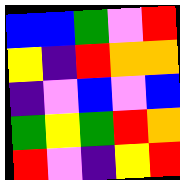[["blue", "blue", "green", "violet", "red"], ["yellow", "indigo", "red", "orange", "orange"], ["indigo", "violet", "blue", "violet", "blue"], ["green", "yellow", "green", "red", "orange"], ["red", "violet", "indigo", "yellow", "red"]]